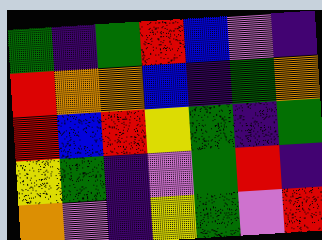[["green", "indigo", "green", "red", "blue", "violet", "indigo"], ["red", "orange", "orange", "blue", "indigo", "green", "orange"], ["red", "blue", "red", "yellow", "green", "indigo", "green"], ["yellow", "green", "indigo", "violet", "green", "red", "indigo"], ["orange", "violet", "indigo", "yellow", "green", "violet", "red"]]